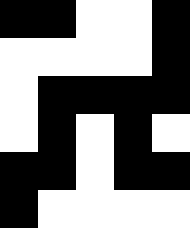[["black", "black", "white", "white", "black"], ["white", "white", "white", "white", "black"], ["white", "black", "black", "black", "black"], ["white", "black", "white", "black", "white"], ["black", "black", "white", "black", "black"], ["black", "white", "white", "white", "white"]]